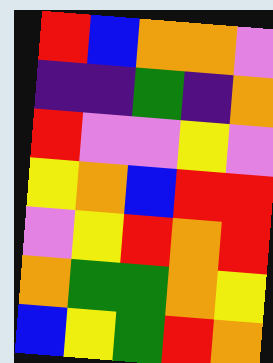[["red", "blue", "orange", "orange", "violet"], ["indigo", "indigo", "green", "indigo", "orange"], ["red", "violet", "violet", "yellow", "violet"], ["yellow", "orange", "blue", "red", "red"], ["violet", "yellow", "red", "orange", "red"], ["orange", "green", "green", "orange", "yellow"], ["blue", "yellow", "green", "red", "orange"]]